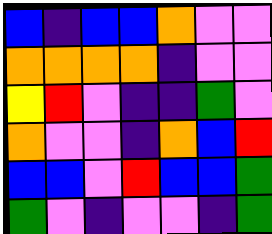[["blue", "indigo", "blue", "blue", "orange", "violet", "violet"], ["orange", "orange", "orange", "orange", "indigo", "violet", "violet"], ["yellow", "red", "violet", "indigo", "indigo", "green", "violet"], ["orange", "violet", "violet", "indigo", "orange", "blue", "red"], ["blue", "blue", "violet", "red", "blue", "blue", "green"], ["green", "violet", "indigo", "violet", "violet", "indigo", "green"]]